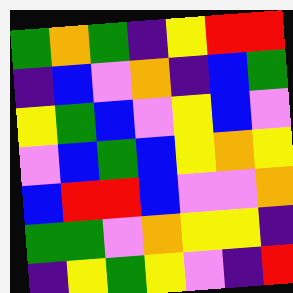[["green", "orange", "green", "indigo", "yellow", "red", "red"], ["indigo", "blue", "violet", "orange", "indigo", "blue", "green"], ["yellow", "green", "blue", "violet", "yellow", "blue", "violet"], ["violet", "blue", "green", "blue", "yellow", "orange", "yellow"], ["blue", "red", "red", "blue", "violet", "violet", "orange"], ["green", "green", "violet", "orange", "yellow", "yellow", "indigo"], ["indigo", "yellow", "green", "yellow", "violet", "indigo", "red"]]